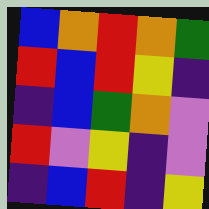[["blue", "orange", "red", "orange", "green"], ["red", "blue", "red", "yellow", "indigo"], ["indigo", "blue", "green", "orange", "violet"], ["red", "violet", "yellow", "indigo", "violet"], ["indigo", "blue", "red", "indigo", "yellow"]]